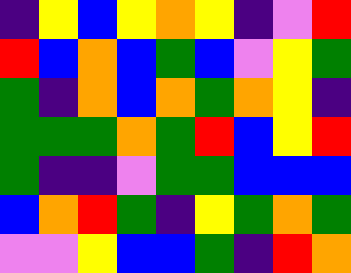[["indigo", "yellow", "blue", "yellow", "orange", "yellow", "indigo", "violet", "red"], ["red", "blue", "orange", "blue", "green", "blue", "violet", "yellow", "green"], ["green", "indigo", "orange", "blue", "orange", "green", "orange", "yellow", "indigo"], ["green", "green", "green", "orange", "green", "red", "blue", "yellow", "red"], ["green", "indigo", "indigo", "violet", "green", "green", "blue", "blue", "blue"], ["blue", "orange", "red", "green", "indigo", "yellow", "green", "orange", "green"], ["violet", "violet", "yellow", "blue", "blue", "green", "indigo", "red", "orange"]]